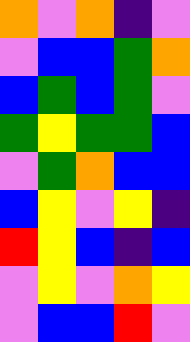[["orange", "violet", "orange", "indigo", "violet"], ["violet", "blue", "blue", "green", "orange"], ["blue", "green", "blue", "green", "violet"], ["green", "yellow", "green", "green", "blue"], ["violet", "green", "orange", "blue", "blue"], ["blue", "yellow", "violet", "yellow", "indigo"], ["red", "yellow", "blue", "indigo", "blue"], ["violet", "yellow", "violet", "orange", "yellow"], ["violet", "blue", "blue", "red", "violet"]]